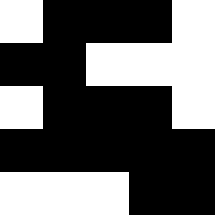[["white", "black", "black", "black", "white"], ["black", "black", "white", "white", "white"], ["white", "black", "black", "black", "white"], ["black", "black", "black", "black", "black"], ["white", "white", "white", "black", "black"]]